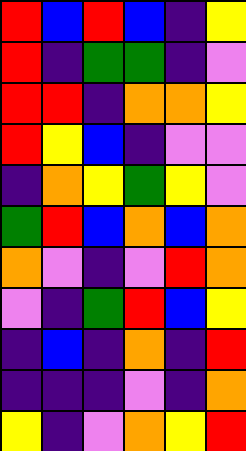[["red", "blue", "red", "blue", "indigo", "yellow"], ["red", "indigo", "green", "green", "indigo", "violet"], ["red", "red", "indigo", "orange", "orange", "yellow"], ["red", "yellow", "blue", "indigo", "violet", "violet"], ["indigo", "orange", "yellow", "green", "yellow", "violet"], ["green", "red", "blue", "orange", "blue", "orange"], ["orange", "violet", "indigo", "violet", "red", "orange"], ["violet", "indigo", "green", "red", "blue", "yellow"], ["indigo", "blue", "indigo", "orange", "indigo", "red"], ["indigo", "indigo", "indigo", "violet", "indigo", "orange"], ["yellow", "indigo", "violet", "orange", "yellow", "red"]]